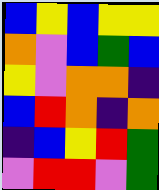[["blue", "yellow", "blue", "yellow", "yellow"], ["orange", "violet", "blue", "green", "blue"], ["yellow", "violet", "orange", "orange", "indigo"], ["blue", "red", "orange", "indigo", "orange"], ["indigo", "blue", "yellow", "red", "green"], ["violet", "red", "red", "violet", "green"]]